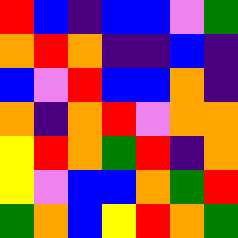[["red", "blue", "indigo", "blue", "blue", "violet", "green"], ["orange", "red", "orange", "indigo", "indigo", "blue", "indigo"], ["blue", "violet", "red", "blue", "blue", "orange", "indigo"], ["orange", "indigo", "orange", "red", "violet", "orange", "orange"], ["yellow", "red", "orange", "green", "red", "indigo", "orange"], ["yellow", "violet", "blue", "blue", "orange", "green", "red"], ["green", "orange", "blue", "yellow", "red", "orange", "green"]]